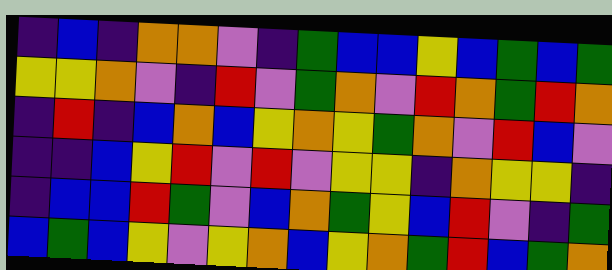[["indigo", "blue", "indigo", "orange", "orange", "violet", "indigo", "green", "blue", "blue", "yellow", "blue", "green", "blue", "green"], ["yellow", "yellow", "orange", "violet", "indigo", "red", "violet", "green", "orange", "violet", "red", "orange", "green", "red", "orange"], ["indigo", "red", "indigo", "blue", "orange", "blue", "yellow", "orange", "yellow", "green", "orange", "violet", "red", "blue", "violet"], ["indigo", "indigo", "blue", "yellow", "red", "violet", "red", "violet", "yellow", "yellow", "indigo", "orange", "yellow", "yellow", "indigo"], ["indigo", "blue", "blue", "red", "green", "violet", "blue", "orange", "green", "yellow", "blue", "red", "violet", "indigo", "green"], ["blue", "green", "blue", "yellow", "violet", "yellow", "orange", "blue", "yellow", "orange", "green", "red", "blue", "green", "orange"]]